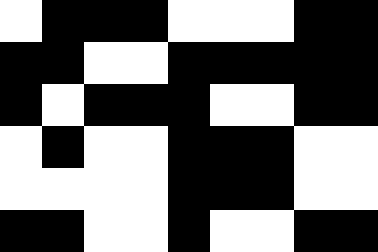[["white", "black", "black", "black", "white", "white", "white", "black", "black"], ["black", "black", "white", "white", "black", "black", "black", "black", "black"], ["black", "white", "black", "black", "black", "white", "white", "black", "black"], ["white", "black", "white", "white", "black", "black", "black", "white", "white"], ["white", "white", "white", "white", "black", "black", "black", "white", "white"], ["black", "black", "white", "white", "black", "white", "white", "black", "black"]]